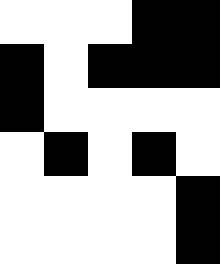[["white", "white", "white", "black", "black"], ["black", "white", "black", "black", "black"], ["black", "white", "white", "white", "white"], ["white", "black", "white", "black", "white"], ["white", "white", "white", "white", "black"], ["white", "white", "white", "white", "black"]]